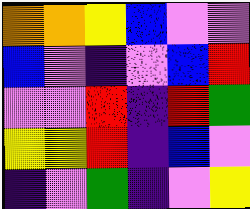[["orange", "orange", "yellow", "blue", "violet", "violet"], ["blue", "violet", "indigo", "violet", "blue", "red"], ["violet", "violet", "red", "indigo", "red", "green"], ["yellow", "yellow", "red", "indigo", "blue", "violet"], ["indigo", "violet", "green", "indigo", "violet", "yellow"]]